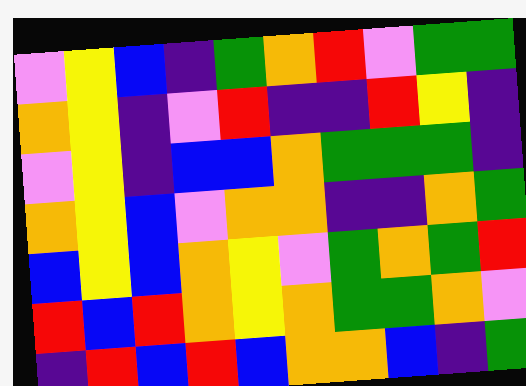[["violet", "yellow", "blue", "indigo", "green", "orange", "red", "violet", "green", "green"], ["orange", "yellow", "indigo", "violet", "red", "indigo", "indigo", "red", "yellow", "indigo"], ["violet", "yellow", "indigo", "blue", "blue", "orange", "green", "green", "green", "indigo"], ["orange", "yellow", "blue", "violet", "orange", "orange", "indigo", "indigo", "orange", "green"], ["blue", "yellow", "blue", "orange", "yellow", "violet", "green", "orange", "green", "red"], ["red", "blue", "red", "orange", "yellow", "orange", "green", "green", "orange", "violet"], ["indigo", "red", "blue", "red", "blue", "orange", "orange", "blue", "indigo", "green"]]